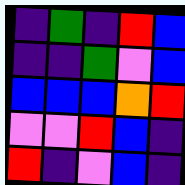[["indigo", "green", "indigo", "red", "blue"], ["indigo", "indigo", "green", "violet", "blue"], ["blue", "blue", "blue", "orange", "red"], ["violet", "violet", "red", "blue", "indigo"], ["red", "indigo", "violet", "blue", "indigo"]]